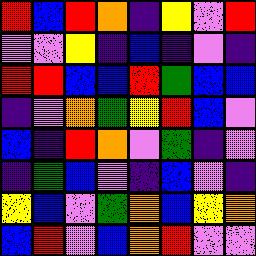[["red", "blue", "red", "orange", "indigo", "yellow", "violet", "red"], ["violet", "violet", "yellow", "indigo", "blue", "indigo", "violet", "indigo"], ["red", "red", "blue", "blue", "red", "green", "blue", "blue"], ["indigo", "violet", "orange", "green", "yellow", "red", "blue", "violet"], ["blue", "indigo", "red", "orange", "violet", "green", "indigo", "violet"], ["indigo", "green", "blue", "violet", "indigo", "blue", "violet", "indigo"], ["yellow", "blue", "violet", "green", "orange", "blue", "yellow", "orange"], ["blue", "red", "violet", "blue", "orange", "red", "violet", "violet"]]